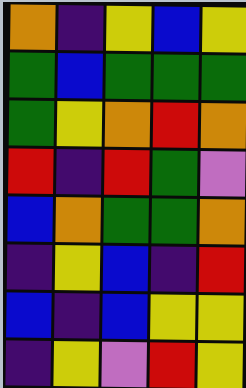[["orange", "indigo", "yellow", "blue", "yellow"], ["green", "blue", "green", "green", "green"], ["green", "yellow", "orange", "red", "orange"], ["red", "indigo", "red", "green", "violet"], ["blue", "orange", "green", "green", "orange"], ["indigo", "yellow", "blue", "indigo", "red"], ["blue", "indigo", "blue", "yellow", "yellow"], ["indigo", "yellow", "violet", "red", "yellow"]]